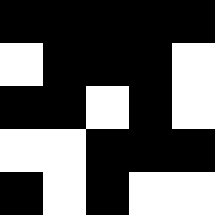[["black", "black", "black", "black", "black"], ["white", "black", "black", "black", "white"], ["black", "black", "white", "black", "white"], ["white", "white", "black", "black", "black"], ["black", "white", "black", "white", "white"]]